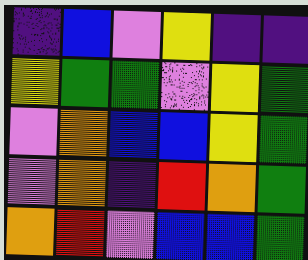[["indigo", "blue", "violet", "yellow", "indigo", "indigo"], ["yellow", "green", "green", "violet", "yellow", "green"], ["violet", "orange", "blue", "blue", "yellow", "green"], ["violet", "orange", "indigo", "red", "orange", "green"], ["orange", "red", "violet", "blue", "blue", "green"]]